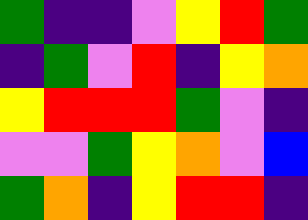[["green", "indigo", "indigo", "violet", "yellow", "red", "green"], ["indigo", "green", "violet", "red", "indigo", "yellow", "orange"], ["yellow", "red", "red", "red", "green", "violet", "indigo"], ["violet", "violet", "green", "yellow", "orange", "violet", "blue"], ["green", "orange", "indigo", "yellow", "red", "red", "indigo"]]